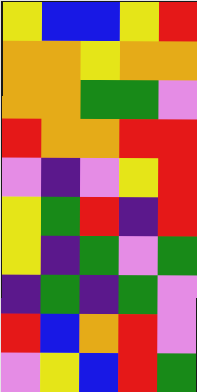[["yellow", "blue", "blue", "yellow", "red"], ["orange", "orange", "yellow", "orange", "orange"], ["orange", "orange", "green", "green", "violet"], ["red", "orange", "orange", "red", "red"], ["violet", "indigo", "violet", "yellow", "red"], ["yellow", "green", "red", "indigo", "red"], ["yellow", "indigo", "green", "violet", "green"], ["indigo", "green", "indigo", "green", "violet"], ["red", "blue", "orange", "red", "violet"], ["violet", "yellow", "blue", "red", "green"]]